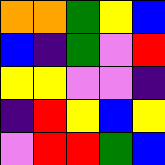[["orange", "orange", "green", "yellow", "blue"], ["blue", "indigo", "green", "violet", "red"], ["yellow", "yellow", "violet", "violet", "indigo"], ["indigo", "red", "yellow", "blue", "yellow"], ["violet", "red", "red", "green", "blue"]]